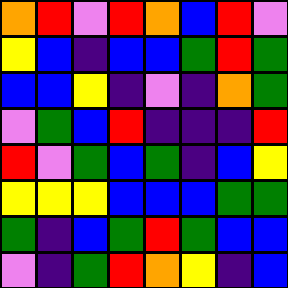[["orange", "red", "violet", "red", "orange", "blue", "red", "violet"], ["yellow", "blue", "indigo", "blue", "blue", "green", "red", "green"], ["blue", "blue", "yellow", "indigo", "violet", "indigo", "orange", "green"], ["violet", "green", "blue", "red", "indigo", "indigo", "indigo", "red"], ["red", "violet", "green", "blue", "green", "indigo", "blue", "yellow"], ["yellow", "yellow", "yellow", "blue", "blue", "blue", "green", "green"], ["green", "indigo", "blue", "green", "red", "green", "blue", "blue"], ["violet", "indigo", "green", "red", "orange", "yellow", "indigo", "blue"]]